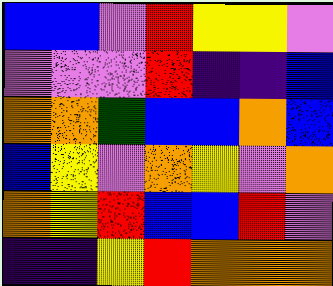[["blue", "blue", "violet", "red", "yellow", "yellow", "violet"], ["violet", "violet", "violet", "red", "indigo", "indigo", "blue"], ["orange", "orange", "green", "blue", "blue", "orange", "blue"], ["blue", "yellow", "violet", "orange", "yellow", "violet", "orange"], ["orange", "yellow", "red", "blue", "blue", "red", "violet"], ["indigo", "indigo", "yellow", "red", "orange", "orange", "orange"]]